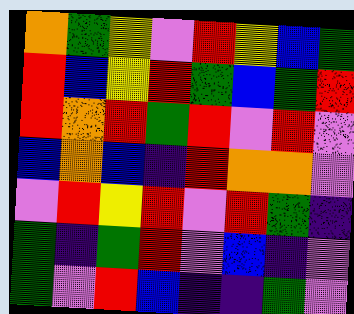[["orange", "green", "yellow", "violet", "red", "yellow", "blue", "green"], ["red", "blue", "yellow", "red", "green", "blue", "green", "red"], ["red", "orange", "red", "green", "red", "violet", "red", "violet"], ["blue", "orange", "blue", "indigo", "red", "orange", "orange", "violet"], ["violet", "red", "yellow", "red", "violet", "red", "green", "indigo"], ["green", "indigo", "green", "red", "violet", "blue", "indigo", "violet"], ["green", "violet", "red", "blue", "indigo", "indigo", "green", "violet"]]